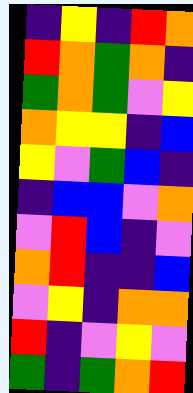[["indigo", "yellow", "indigo", "red", "orange"], ["red", "orange", "green", "orange", "indigo"], ["green", "orange", "green", "violet", "yellow"], ["orange", "yellow", "yellow", "indigo", "blue"], ["yellow", "violet", "green", "blue", "indigo"], ["indigo", "blue", "blue", "violet", "orange"], ["violet", "red", "blue", "indigo", "violet"], ["orange", "red", "indigo", "indigo", "blue"], ["violet", "yellow", "indigo", "orange", "orange"], ["red", "indigo", "violet", "yellow", "violet"], ["green", "indigo", "green", "orange", "red"]]